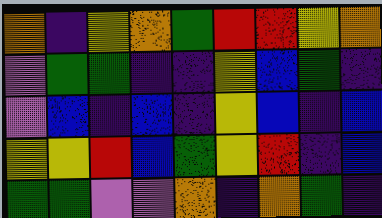[["orange", "indigo", "yellow", "orange", "green", "red", "red", "yellow", "orange"], ["violet", "green", "green", "indigo", "indigo", "yellow", "blue", "green", "indigo"], ["violet", "blue", "indigo", "blue", "indigo", "yellow", "blue", "indigo", "blue"], ["yellow", "yellow", "red", "blue", "green", "yellow", "red", "indigo", "blue"], ["green", "green", "violet", "violet", "orange", "indigo", "orange", "green", "indigo"]]